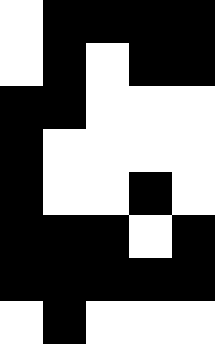[["white", "black", "black", "black", "black"], ["white", "black", "white", "black", "black"], ["black", "black", "white", "white", "white"], ["black", "white", "white", "white", "white"], ["black", "white", "white", "black", "white"], ["black", "black", "black", "white", "black"], ["black", "black", "black", "black", "black"], ["white", "black", "white", "white", "white"]]